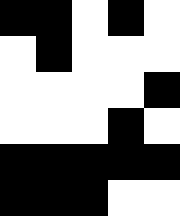[["black", "black", "white", "black", "white"], ["white", "black", "white", "white", "white"], ["white", "white", "white", "white", "black"], ["white", "white", "white", "black", "white"], ["black", "black", "black", "black", "black"], ["black", "black", "black", "white", "white"]]